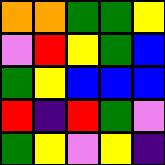[["orange", "orange", "green", "green", "yellow"], ["violet", "red", "yellow", "green", "blue"], ["green", "yellow", "blue", "blue", "blue"], ["red", "indigo", "red", "green", "violet"], ["green", "yellow", "violet", "yellow", "indigo"]]